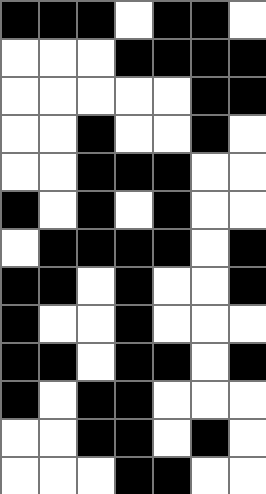[["black", "black", "black", "white", "black", "black", "white"], ["white", "white", "white", "black", "black", "black", "black"], ["white", "white", "white", "white", "white", "black", "black"], ["white", "white", "black", "white", "white", "black", "white"], ["white", "white", "black", "black", "black", "white", "white"], ["black", "white", "black", "white", "black", "white", "white"], ["white", "black", "black", "black", "black", "white", "black"], ["black", "black", "white", "black", "white", "white", "black"], ["black", "white", "white", "black", "white", "white", "white"], ["black", "black", "white", "black", "black", "white", "black"], ["black", "white", "black", "black", "white", "white", "white"], ["white", "white", "black", "black", "white", "black", "white"], ["white", "white", "white", "black", "black", "white", "white"]]